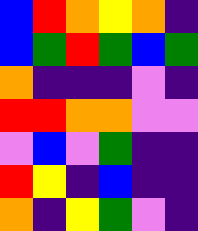[["blue", "red", "orange", "yellow", "orange", "indigo"], ["blue", "green", "red", "green", "blue", "green"], ["orange", "indigo", "indigo", "indigo", "violet", "indigo"], ["red", "red", "orange", "orange", "violet", "violet"], ["violet", "blue", "violet", "green", "indigo", "indigo"], ["red", "yellow", "indigo", "blue", "indigo", "indigo"], ["orange", "indigo", "yellow", "green", "violet", "indigo"]]